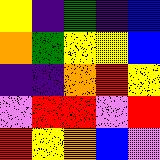[["yellow", "indigo", "green", "indigo", "blue"], ["orange", "green", "yellow", "yellow", "blue"], ["indigo", "indigo", "orange", "red", "yellow"], ["violet", "red", "red", "violet", "red"], ["red", "yellow", "orange", "blue", "violet"]]